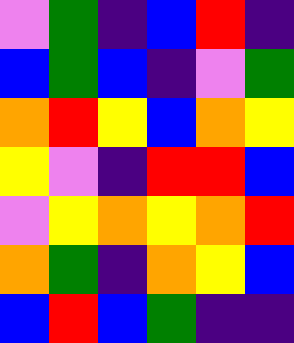[["violet", "green", "indigo", "blue", "red", "indigo"], ["blue", "green", "blue", "indigo", "violet", "green"], ["orange", "red", "yellow", "blue", "orange", "yellow"], ["yellow", "violet", "indigo", "red", "red", "blue"], ["violet", "yellow", "orange", "yellow", "orange", "red"], ["orange", "green", "indigo", "orange", "yellow", "blue"], ["blue", "red", "blue", "green", "indigo", "indigo"]]